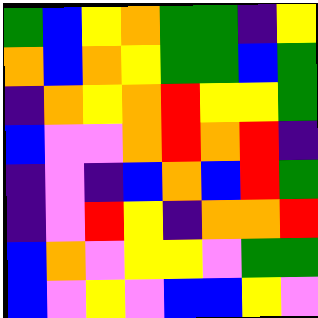[["green", "blue", "yellow", "orange", "green", "green", "indigo", "yellow"], ["orange", "blue", "orange", "yellow", "green", "green", "blue", "green"], ["indigo", "orange", "yellow", "orange", "red", "yellow", "yellow", "green"], ["blue", "violet", "violet", "orange", "red", "orange", "red", "indigo"], ["indigo", "violet", "indigo", "blue", "orange", "blue", "red", "green"], ["indigo", "violet", "red", "yellow", "indigo", "orange", "orange", "red"], ["blue", "orange", "violet", "yellow", "yellow", "violet", "green", "green"], ["blue", "violet", "yellow", "violet", "blue", "blue", "yellow", "violet"]]